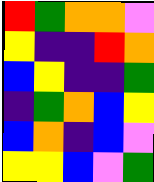[["red", "green", "orange", "orange", "violet"], ["yellow", "indigo", "indigo", "red", "orange"], ["blue", "yellow", "indigo", "indigo", "green"], ["indigo", "green", "orange", "blue", "yellow"], ["blue", "orange", "indigo", "blue", "violet"], ["yellow", "yellow", "blue", "violet", "green"]]